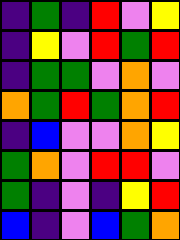[["indigo", "green", "indigo", "red", "violet", "yellow"], ["indigo", "yellow", "violet", "red", "green", "red"], ["indigo", "green", "green", "violet", "orange", "violet"], ["orange", "green", "red", "green", "orange", "red"], ["indigo", "blue", "violet", "violet", "orange", "yellow"], ["green", "orange", "violet", "red", "red", "violet"], ["green", "indigo", "violet", "indigo", "yellow", "red"], ["blue", "indigo", "violet", "blue", "green", "orange"]]